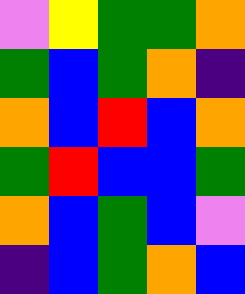[["violet", "yellow", "green", "green", "orange"], ["green", "blue", "green", "orange", "indigo"], ["orange", "blue", "red", "blue", "orange"], ["green", "red", "blue", "blue", "green"], ["orange", "blue", "green", "blue", "violet"], ["indigo", "blue", "green", "orange", "blue"]]